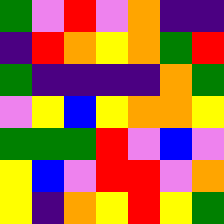[["green", "violet", "red", "violet", "orange", "indigo", "indigo"], ["indigo", "red", "orange", "yellow", "orange", "green", "red"], ["green", "indigo", "indigo", "indigo", "indigo", "orange", "green"], ["violet", "yellow", "blue", "yellow", "orange", "orange", "yellow"], ["green", "green", "green", "red", "violet", "blue", "violet"], ["yellow", "blue", "violet", "red", "red", "violet", "orange"], ["yellow", "indigo", "orange", "yellow", "red", "yellow", "green"]]